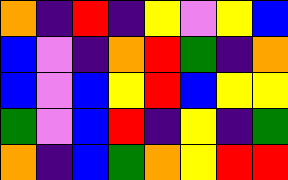[["orange", "indigo", "red", "indigo", "yellow", "violet", "yellow", "blue"], ["blue", "violet", "indigo", "orange", "red", "green", "indigo", "orange"], ["blue", "violet", "blue", "yellow", "red", "blue", "yellow", "yellow"], ["green", "violet", "blue", "red", "indigo", "yellow", "indigo", "green"], ["orange", "indigo", "blue", "green", "orange", "yellow", "red", "red"]]